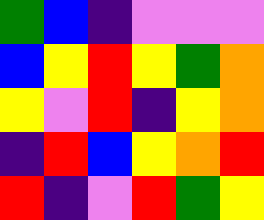[["green", "blue", "indigo", "violet", "violet", "violet"], ["blue", "yellow", "red", "yellow", "green", "orange"], ["yellow", "violet", "red", "indigo", "yellow", "orange"], ["indigo", "red", "blue", "yellow", "orange", "red"], ["red", "indigo", "violet", "red", "green", "yellow"]]